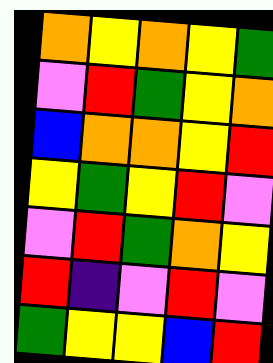[["orange", "yellow", "orange", "yellow", "green"], ["violet", "red", "green", "yellow", "orange"], ["blue", "orange", "orange", "yellow", "red"], ["yellow", "green", "yellow", "red", "violet"], ["violet", "red", "green", "orange", "yellow"], ["red", "indigo", "violet", "red", "violet"], ["green", "yellow", "yellow", "blue", "red"]]